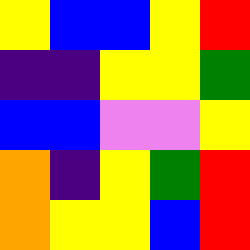[["yellow", "blue", "blue", "yellow", "red"], ["indigo", "indigo", "yellow", "yellow", "green"], ["blue", "blue", "violet", "violet", "yellow"], ["orange", "indigo", "yellow", "green", "red"], ["orange", "yellow", "yellow", "blue", "red"]]